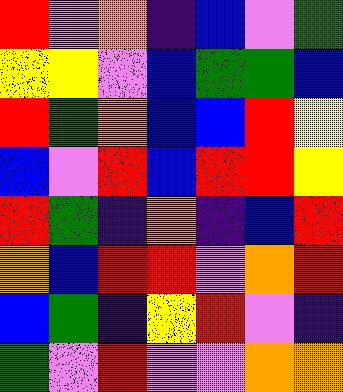[["red", "violet", "orange", "indigo", "blue", "violet", "green"], ["yellow", "yellow", "violet", "blue", "green", "green", "blue"], ["red", "green", "orange", "blue", "blue", "red", "yellow"], ["blue", "violet", "red", "blue", "red", "red", "yellow"], ["red", "green", "indigo", "orange", "indigo", "blue", "red"], ["orange", "blue", "red", "red", "violet", "orange", "red"], ["blue", "green", "indigo", "yellow", "red", "violet", "indigo"], ["green", "violet", "red", "violet", "violet", "orange", "orange"]]